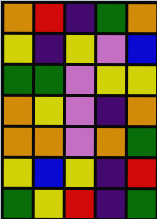[["orange", "red", "indigo", "green", "orange"], ["yellow", "indigo", "yellow", "violet", "blue"], ["green", "green", "violet", "yellow", "yellow"], ["orange", "yellow", "violet", "indigo", "orange"], ["orange", "orange", "violet", "orange", "green"], ["yellow", "blue", "yellow", "indigo", "red"], ["green", "yellow", "red", "indigo", "green"]]